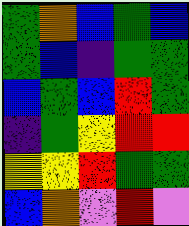[["green", "orange", "blue", "green", "blue"], ["green", "blue", "indigo", "green", "green"], ["blue", "green", "blue", "red", "green"], ["indigo", "green", "yellow", "red", "red"], ["yellow", "yellow", "red", "green", "green"], ["blue", "orange", "violet", "red", "violet"]]